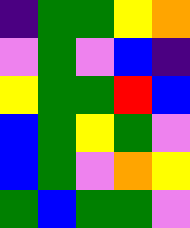[["indigo", "green", "green", "yellow", "orange"], ["violet", "green", "violet", "blue", "indigo"], ["yellow", "green", "green", "red", "blue"], ["blue", "green", "yellow", "green", "violet"], ["blue", "green", "violet", "orange", "yellow"], ["green", "blue", "green", "green", "violet"]]